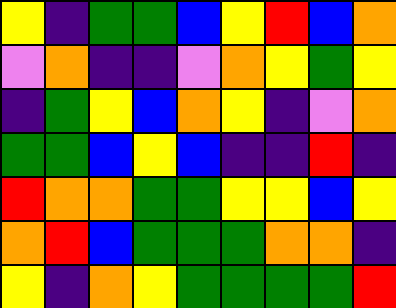[["yellow", "indigo", "green", "green", "blue", "yellow", "red", "blue", "orange"], ["violet", "orange", "indigo", "indigo", "violet", "orange", "yellow", "green", "yellow"], ["indigo", "green", "yellow", "blue", "orange", "yellow", "indigo", "violet", "orange"], ["green", "green", "blue", "yellow", "blue", "indigo", "indigo", "red", "indigo"], ["red", "orange", "orange", "green", "green", "yellow", "yellow", "blue", "yellow"], ["orange", "red", "blue", "green", "green", "green", "orange", "orange", "indigo"], ["yellow", "indigo", "orange", "yellow", "green", "green", "green", "green", "red"]]